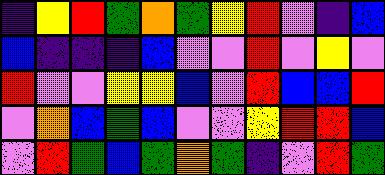[["indigo", "yellow", "red", "green", "orange", "green", "yellow", "red", "violet", "indigo", "blue"], ["blue", "indigo", "indigo", "indigo", "blue", "violet", "violet", "red", "violet", "yellow", "violet"], ["red", "violet", "violet", "yellow", "yellow", "blue", "violet", "red", "blue", "blue", "red"], ["violet", "orange", "blue", "green", "blue", "violet", "violet", "yellow", "red", "red", "blue"], ["violet", "red", "green", "blue", "green", "orange", "green", "indigo", "violet", "red", "green"]]